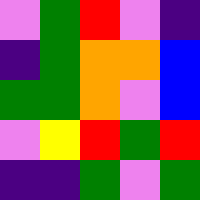[["violet", "green", "red", "violet", "indigo"], ["indigo", "green", "orange", "orange", "blue"], ["green", "green", "orange", "violet", "blue"], ["violet", "yellow", "red", "green", "red"], ["indigo", "indigo", "green", "violet", "green"]]